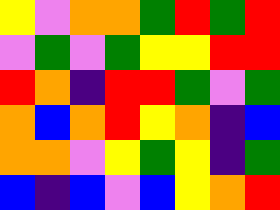[["yellow", "violet", "orange", "orange", "green", "red", "green", "red"], ["violet", "green", "violet", "green", "yellow", "yellow", "red", "red"], ["red", "orange", "indigo", "red", "red", "green", "violet", "green"], ["orange", "blue", "orange", "red", "yellow", "orange", "indigo", "blue"], ["orange", "orange", "violet", "yellow", "green", "yellow", "indigo", "green"], ["blue", "indigo", "blue", "violet", "blue", "yellow", "orange", "red"]]